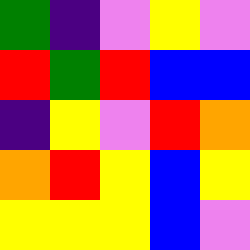[["green", "indigo", "violet", "yellow", "violet"], ["red", "green", "red", "blue", "blue"], ["indigo", "yellow", "violet", "red", "orange"], ["orange", "red", "yellow", "blue", "yellow"], ["yellow", "yellow", "yellow", "blue", "violet"]]